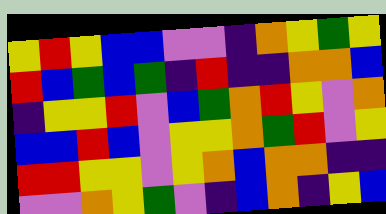[["yellow", "red", "yellow", "blue", "blue", "violet", "violet", "indigo", "orange", "yellow", "green", "yellow"], ["red", "blue", "green", "blue", "green", "indigo", "red", "indigo", "indigo", "orange", "orange", "blue"], ["indigo", "yellow", "yellow", "red", "violet", "blue", "green", "orange", "red", "yellow", "violet", "orange"], ["blue", "blue", "red", "blue", "violet", "yellow", "yellow", "orange", "green", "red", "violet", "yellow"], ["red", "red", "yellow", "yellow", "violet", "yellow", "orange", "blue", "orange", "orange", "indigo", "indigo"], ["violet", "violet", "orange", "yellow", "green", "violet", "indigo", "blue", "orange", "indigo", "yellow", "blue"]]